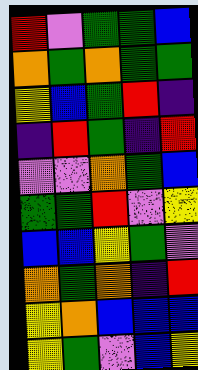[["red", "violet", "green", "green", "blue"], ["orange", "green", "orange", "green", "green"], ["yellow", "blue", "green", "red", "indigo"], ["indigo", "red", "green", "indigo", "red"], ["violet", "violet", "orange", "green", "blue"], ["green", "green", "red", "violet", "yellow"], ["blue", "blue", "yellow", "green", "violet"], ["orange", "green", "orange", "indigo", "red"], ["yellow", "orange", "blue", "blue", "blue"], ["yellow", "green", "violet", "blue", "yellow"]]